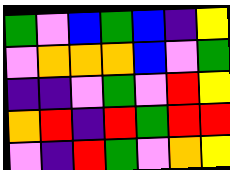[["green", "violet", "blue", "green", "blue", "indigo", "yellow"], ["violet", "orange", "orange", "orange", "blue", "violet", "green"], ["indigo", "indigo", "violet", "green", "violet", "red", "yellow"], ["orange", "red", "indigo", "red", "green", "red", "red"], ["violet", "indigo", "red", "green", "violet", "orange", "yellow"]]